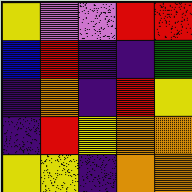[["yellow", "violet", "violet", "red", "red"], ["blue", "red", "indigo", "indigo", "green"], ["indigo", "orange", "indigo", "red", "yellow"], ["indigo", "red", "yellow", "orange", "orange"], ["yellow", "yellow", "indigo", "orange", "orange"]]